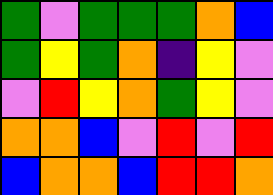[["green", "violet", "green", "green", "green", "orange", "blue"], ["green", "yellow", "green", "orange", "indigo", "yellow", "violet"], ["violet", "red", "yellow", "orange", "green", "yellow", "violet"], ["orange", "orange", "blue", "violet", "red", "violet", "red"], ["blue", "orange", "orange", "blue", "red", "red", "orange"]]